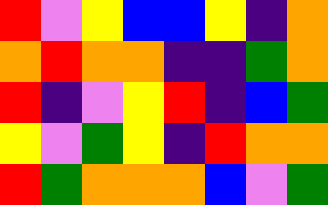[["red", "violet", "yellow", "blue", "blue", "yellow", "indigo", "orange"], ["orange", "red", "orange", "orange", "indigo", "indigo", "green", "orange"], ["red", "indigo", "violet", "yellow", "red", "indigo", "blue", "green"], ["yellow", "violet", "green", "yellow", "indigo", "red", "orange", "orange"], ["red", "green", "orange", "orange", "orange", "blue", "violet", "green"]]